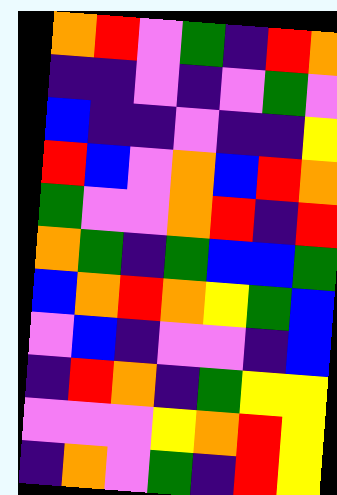[["orange", "red", "violet", "green", "indigo", "red", "orange"], ["indigo", "indigo", "violet", "indigo", "violet", "green", "violet"], ["blue", "indigo", "indigo", "violet", "indigo", "indigo", "yellow"], ["red", "blue", "violet", "orange", "blue", "red", "orange"], ["green", "violet", "violet", "orange", "red", "indigo", "red"], ["orange", "green", "indigo", "green", "blue", "blue", "green"], ["blue", "orange", "red", "orange", "yellow", "green", "blue"], ["violet", "blue", "indigo", "violet", "violet", "indigo", "blue"], ["indigo", "red", "orange", "indigo", "green", "yellow", "yellow"], ["violet", "violet", "violet", "yellow", "orange", "red", "yellow"], ["indigo", "orange", "violet", "green", "indigo", "red", "yellow"]]